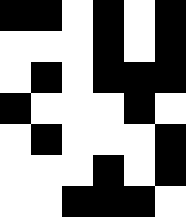[["black", "black", "white", "black", "white", "black"], ["white", "white", "white", "black", "white", "black"], ["white", "black", "white", "black", "black", "black"], ["black", "white", "white", "white", "black", "white"], ["white", "black", "white", "white", "white", "black"], ["white", "white", "white", "black", "white", "black"], ["white", "white", "black", "black", "black", "white"]]